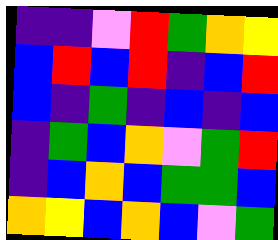[["indigo", "indigo", "violet", "red", "green", "orange", "yellow"], ["blue", "red", "blue", "red", "indigo", "blue", "red"], ["blue", "indigo", "green", "indigo", "blue", "indigo", "blue"], ["indigo", "green", "blue", "orange", "violet", "green", "red"], ["indigo", "blue", "orange", "blue", "green", "green", "blue"], ["orange", "yellow", "blue", "orange", "blue", "violet", "green"]]